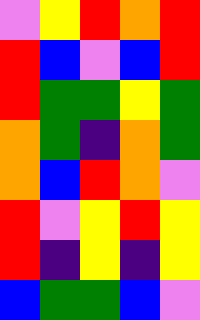[["violet", "yellow", "red", "orange", "red"], ["red", "blue", "violet", "blue", "red"], ["red", "green", "green", "yellow", "green"], ["orange", "green", "indigo", "orange", "green"], ["orange", "blue", "red", "orange", "violet"], ["red", "violet", "yellow", "red", "yellow"], ["red", "indigo", "yellow", "indigo", "yellow"], ["blue", "green", "green", "blue", "violet"]]